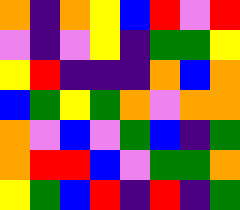[["orange", "indigo", "orange", "yellow", "blue", "red", "violet", "red"], ["violet", "indigo", "violet", "yellow", "indigo", "green", "green", "yellow"], ["yellow", "red", "indigo", "indigo", "indigo", "orange", "blue", "orange"], ["blue", "green", "yellow", "green", "orange", "violet", "orange", "orange"], ["orange", "violet", "blue", "violet", "green", "blue", "indigo", "green"], ["orange", "red", "red", "blue", "violet", "green", "green", "orange"], ["yellow", "green", "blue", "red", "indigo", "red", "indigo", "green"]]